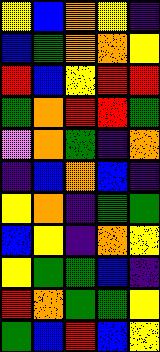[["yellow", "blue", "orange", "yellow", "indigo"], ["blue", "green", "orange", "orange", "yellow"], ["red", "blue", "yellow", "red", "red"], ["green", "orange", "red", "red", "green"], ["violet", "orange", "green", "indigo", "orange"], ["indigo", "blue", "orange", "blue", "indigo"], ["yellow", "orange", "indigo", "green", "green"], ["blue", "yellow", "indigo", "orange", "yellow"], ["yellow", "green", "green", "blue", "indigo"], ["red", "orange", "green", "green", "yellow"], ["green", "blue", "red", "blue", "yellow"]]